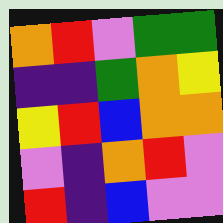[["orange", "red", "violet", "green", "green"], ["indigo", "indigo", "green", "orange", "yellow"], ["yellow", "red", "blue", "orange", "orange"], ["violet", "indigo", "orange", "red", "violet"], ["red", "indigo", "blue", "violet", "violet"]]